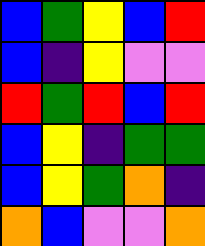[["blue", "green", "yellow", "blue", "red"], ["blue", "indigo", "yellow", "violet", "violet"], ["red", "green", "red", "blue", "red"], ["blue", "yellow", "indigo", "green", "green"], ["blue", "yellow", "green", "orange", "indigo"], ["orange", "blue", "violet", "violet", "orange"]]